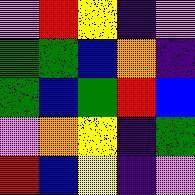[["violet", "red", "yellow", "indigo", "violet"], ["green", "green", "blue", "orange", "indigo"], ["green", "blue", "green", "red", "blue"], ["violet", "orange", "yellow", "indigo", "green"], ["red", "blue", "yellow", "indigo", "violet"]]